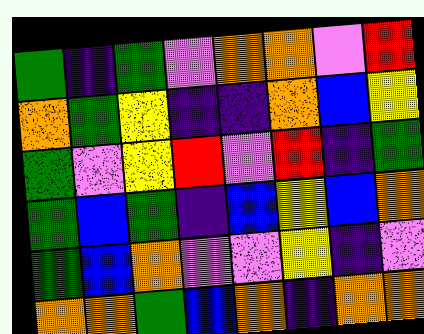[["green", "indigo", "green", "violet", "orange", "orange", "violet", "red"], ["orange", "green", "yellow", "indigo", "indigo", "orange", "blue", "yellow"], ["green", "violet", "yellow", "red", "violet", "red", "indigo", "green"], ["green", "blue", "green", "indigo", "blue", "yellow", "blue", "orange"], ["green", "blue", "orange", "violet", "violet", "yellow", "indigo", "violet"], ["orange", "orange", "green", "blue", "orange", "indigo", "orange", "orange"]]